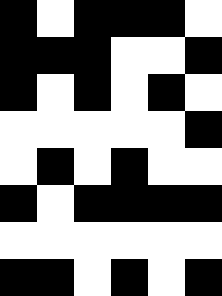[["black", "white", "black", "black", "black", "white"], ["black", "black", "black", "white", "white", "black"], ["black", "white", "black", "white", "black", "white"], ["white", "white", "white", "white", "white", "black"], ["white", "black", "white", "black", "white", "white"], ["black", "white", "black", "black", "black", "black"], ["white", "white", "white", "white", "white", "white"], ["black", "black", "white", "black", "white", "black"]]